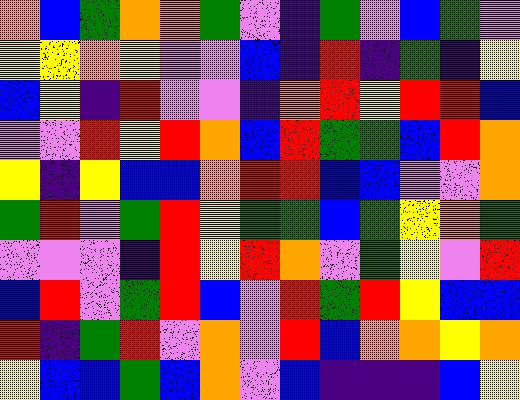[["orange", "blue", "green", "orange", "orange", "green", "violet", "indigo", "green", "violet", "blue", "green", "violet"], ["yellow", "yellow", "orange", "yellow", "violet", "violet", "blue", "indigo", "red", "indigo", "green", "indigo", "yellow"], ["blue", "yellow", "indigo", "red", "violet", "violet", "indigo", "orange", "red", "yellow", "red", "red", "blue"], ["violet", "violet", "red", "yellow", "red", "orange", "blue", "red", "green", "green", "blue", "red", "orange"], ["yellow", "indigo", "yellow", "blue", "blue", "orange", "red", "red", "blue", "blue", "violet", "violet", "orange"], ["green", "red", "violet", "green", "red", "yellow", "green", "green", "blue", "green", "yellow", "orange", "green"], ["violet", "violet", "violet", "indigo", "red", "yellow", "red", "orange", "violet", "green", "yellow", "violet", "red"], ["blue", "red", "violet", "green", "red", "blue", "violet", "red", "green", "red", "yellow", "blue", "blue"], ["red", "indigo", "green", "red", "violet", "orange", "violet", "red", "blue", "orange", "orange", "yellow", "orange"], ["yellow", "blue", "blue", "green", "blue", "orange", "violet", "blue", "indigo", "indigo", "indigo", "blue", "yellow"]]